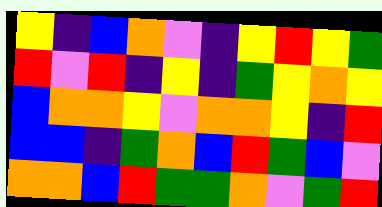[["yellow", "indigo", "blue", "orange", "violet", "indigo", "yellow", "red", "yellow", "green"], ["red", "violet", "red", "indigo", "yellow", "indigo", "green", "yellow", "orange", "yellow"], ["blue", "orange", "orange", "yellow", "violet", "orange", "orange", "yellow", "indigo", "red"], ["blue", "blue", "indigo", "green", "orange", "blue", "red", "green", "blue", "violet"], ["orange", "orange", "blue", "red", "green", "green", "orange", "violet", "green", "red"]]